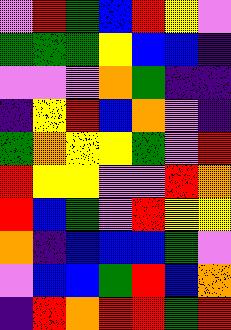[["violet", "red", "green", "blue", "red", "yellow", "violet"], ["green", "green", "green", "yellow", "blue", "blue", "indigo"], ["violet", "violet", "violet", "orange", "green", "indigo", "indigo"], ["indigo", "yellow", "red", "blue", "orange", "violet", "indigo"], ["green", "orange", "yellow", "yellow", "green", "violet", "red"], ["red", "yellow", "yellow", "violet", "violet", "red", "orange"], ["red", "blue", "green", "violet", "red", "yellow", "yellow"], ["orange", "indigo", "blue", "blue", "blue", "green", "violet"], ["violet", "blue", "blue", "green", "red", "blue", "orange"], ["indigo", "red", "orange", "red", "red", "green", "red"]]